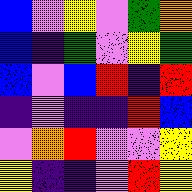[["blue", "violet", "yellow", "violet", "green", "orange"], ["blue", "indigo", "green", "violet", "yellow", "green"], ["blue", "violet", "blue", "red", "indigo", "red"], ["indigo", "violet", "indigo", "indigo", "red", "blue"], ["violet", "orange", "red", "violet", "violet", "yellow"], ["yellow", "indigo", "indigo", "violet", "red", "yellow"]]